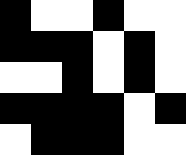[["black", "white", "white", "black", "white", "white"], ["black", "black", "black", "white", "black", "white"], ["white", "white", "black", "white", "black", "white"], ["black", "black", "black", "black", "white", "black"], ["white", "black", "black", "black", "white", "white"]]